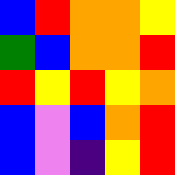[["blue", "red", "orange", "orange", "yellow"], ["green", "blue", "orange", "orange", "red"], ["red", "yellow", "red", "yellow", "orange"], ["blue", "violet", "blue", "orange", "red"], ["blue", "violet", "indigo", "yellow", "red"]]